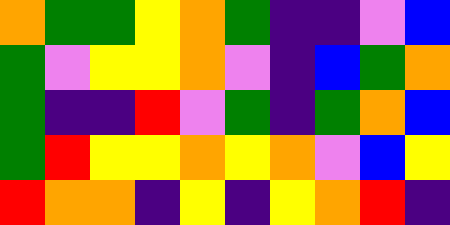[["orange", "green", "green", "yellow", "orange", "green", "indigo", "indigo", "violet", "blue"], ["green", "violet", "yellow", "yellow", "orange", "violet", "indigo", "blue", "green", "orange"], ["green", "indigo", "indigo", "red", "violet", "green", "indigo", "green", "orange", "blue"], ["green", "red", "yellow", "yellow", "orange", "yellow", "orange", "violet", "blue", "yellow"], ["red", "orange", "orange", "indigo", "yellow", "indigo", "yellow", "orange", "red", "indigo"]]